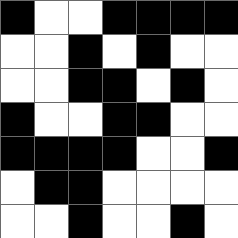[["black", "white", "white", "black", "black", "black", "black"], ["white", "white", "black", "white", "black", "white", "white"], ["white", "white", "black", "black", "white", "black", "white"], ["black", "white", "white", "black", "black", "white", "white"], ["black", "black", "black", "black", "white", "white", "black"], ["white", "black", "black", "white", "white", "white", "white"], ["white", "white", "black", "white", "white", "black", "white"]]